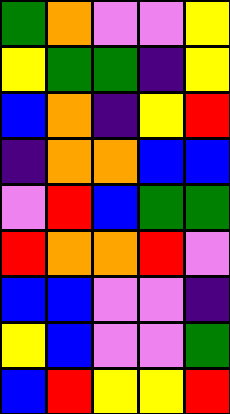[["green", "orange", "violet", "violet", "yellow"], ["yellow", "green", "green", "indigo", "yellow"], ["blue", "orange", "indigo", "yellow", "red"], ["indigo", "orange", "orange", "blue", "blue"], ["violet", "red", "blue", "green", "green"], ["red", "orange", "orange", "red", "violet"], ["blue", "blue", "violet", "violet", "indigo"], ["yellow", "blue", "violet", "violet", "green"], ["blue", "red", "yellow", "yellow", "red"]]